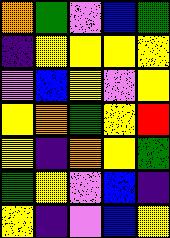[["orange", "green", "violet", "blue", "green"], ["indigo", "yellow", "yellow", "yellow", "yellow"], ["violet", "blue", "yellow", "violet", "yellow"], ["yellow", "orange", "green", "yellow", "red"], ["yellow", "indigo", "orange", "yellow", "green"], ["green", "yellow", "violet", "blue", "indigo"], ["yellow", "indigo", "violet", "blue", "yellow"]]